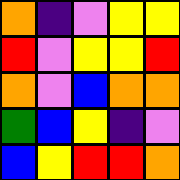[["orange", "indigo", "violet", "yellow", "yellow"], ["red", "violet", "yellow", "yellow", "red"], ["orange", "violet", "blue", "orange", "orange"], ["green", "blue", "yellow", "indigo", "violet"], ["blue", "yellow", "red", "red", "orange"]]